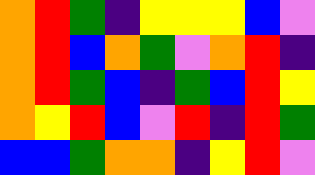[["orange", "red", "green", "indigo", "yellow", "yellow", "yellow", "blue", "violet"], ["orange", "red", "blue", "orange", "green", "violet", "orange", "red", "indigo"], ["orange", "red", "green", "blue", "indigo", "green", "blue", "red", "yellow"], ["orange", "yellow", "red", "blue", "violet", "red", "indigo", "red", "green"], ["blue", "blue", "green", "orange", "orange", "indigo", "yellow", "red", "violet"]]